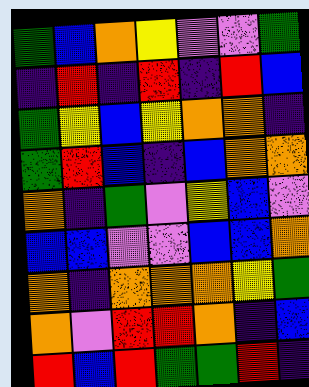[["green", "blue", "orange", "yellow", "violet", "violet", "green"], ["indigo", "red", "indigo", "red", "indigo", "red", "blue"], ["green", "yellow", "blue", "yellow", "orange", "orange", "indigo"], ["green", "red", "blue", "indigo", "blue", "orange", "orange"], ["orange", "indigo", "green", "violet", "yellow", "blue", "violet"], ["blue", "blue", "violet", "violet", "blue", "blue", "orange"], ["orange", "indigo", "orange", "orange", "orange", "yellow", "green"], ["orange", "violet", "red", "red", "orange", "indigo", "blue"], ["red", "blue", "red", "green", "green", "red", "indigo"]]